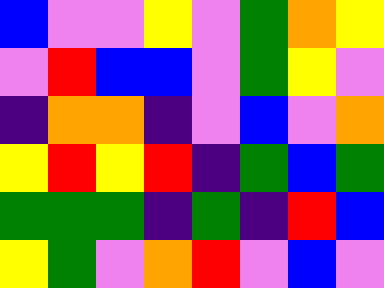[["blue", "violet", "violet", "yellow", "violet", "green", "orange", "yellow"], ["violet", "red", "blue", "blue", "violet", "green", "yellow", "violet"], ["indigo", "orange", "orange", "indigo", "violet", "blue", "violet", "orange"], ["yellow", "red", "yellow", "red", "indigo", "green", "blue", "green"], ["green", "green", "green", "indigo", "green", "indigo", "red", "blue"], ["yellow", "green", "violet", "orange", "red", "violet", "blue", "violet"]]